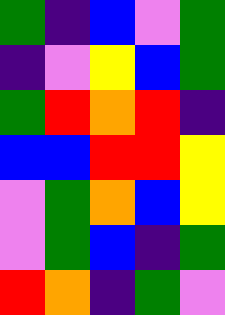[["green", "indigo", "blue", "violet", "green"], ["indigo", "violet", "yellow", "blue", "green"], ["green", "red", "orange", "red", "indigo"], ["blue", "blue", "red", "red", "yellow"], ["violet", "green", "orange", "blue", "yellow"], ["violet", "green", "blue", "indigo", "green"], ["red", "orange", "indigo", "green", "violet"]]